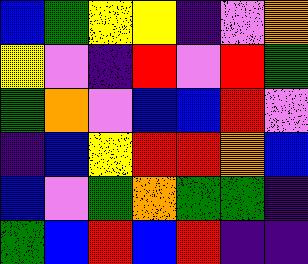[["blue", "green", "yellow", "yellow", "indigo", "violet", "orange"], ["yellow", "violet", "indigo", "red", "violet", "red", "green"], ["green", "orange", "violet", "blue", "blue", "red", "violet"], ["indigo", "blue", "yellow", "red", "red", "orange", "blue"], ["blue", "violet", "green", "orange", "green", "green", "indigo"], ["green", "blue", "red", "blue", "red", "indigo", "indigo"]]